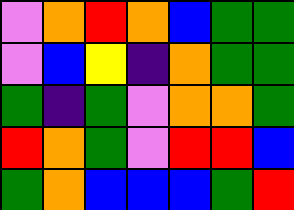[["violet", "orange", "red", "orange", "blue", "green", "green"], ["violet", "blue", "yellow", "indigo", "orange", "green", "green"], ["green", "indigo", "green", "violet", "orange", "orange", "green"], ["red", "orange", "green", "violet", "red", "red", "blue"], ["green", "orange", "blue", "blue", "blue", "green", "red"]]